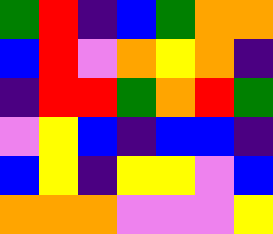[["green", "red", "indigo", "blue", "green", "orange", "orange"], ["blue", "red", "violet", "orange", "yellow", "orange", "indigo"], ["indigo", "red", "red", "green", "orange", "red", "green"], ["violet", "yellow", "blue", "indigo", "blue", "blue", "indigo"], ["blue", "yellow", "indigo", "yellow", "yellow", "violet", "blue"], ["orange", "orange", "orange", "violet", "violet", "violet", "yellow"]]